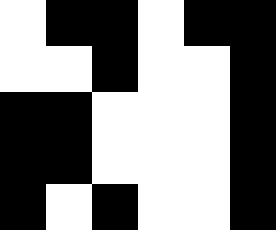[["white", "black", "black", "white", "black", "black"], ["white", "white", "black", "white", "white", "black"], ["black", "black", "white", "white", "white", "black"], ["black", "black", "white", "white", "white", "black"], ["black", "white", "black", "white", "white", "black"]]